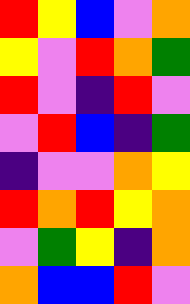[["red", "yellow", "blue", "violet", "orange"], ["yellow", "violet", "red", "orange", "green"], ["red", "violet", "indigo", "red", "violet"], ["violet", "red", "blue", "indigo", "green"], ["indigo", "violet", "violet", "orange", "yellow"], ["red", "orange", "red", "yellow", "orange"], ["violet", "green", "yellow", "indigo", "orange"], ["orange", "blue", "blue", "red", "violet"]]